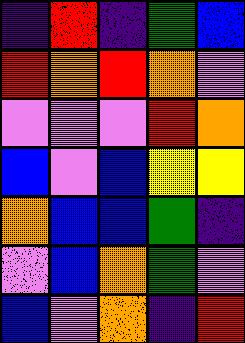[["indigo", "red", "indigo", "green", "blue"], ["red", "orange", "red", "orange", "violet"], ["violet", "violet", "violet", "red", "orange"], ["blue", "violet", "blue", "yellow", "yellow"], ["orange", "blue", "blue", "green", "indigo"], ["violet", "blue", "orange", "green", "violet"], ["blue", "violet", "orange", "indigo", "red"]]